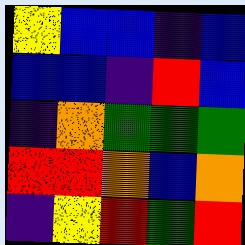[["yellow", "blue", "blue", "indigo", "blue"], ["blue", "blue", "indigo", "red", "blue"], ["indigo", "orange", "green", "green", "green"], ["red", "red", "orange", "blue", "orange"], ["indigo", "yellow", "red", "green", "red"]]